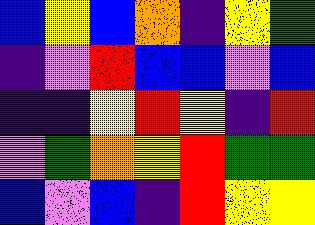[["blue", "yellow", "blue", "orange", "indigo", "yellow", "green"], ["indigo", "violet", "red", "blue", "blue", "violet", "blue"], ["indigo", "indigo", "yellow", "red", "yellow", "indigo", "red"], ["violet", "green", "orange", "yellow", "red", "green", "green"], ["blue", "violet", "blue", "indigo", "red", "yellow", "yellow"]]